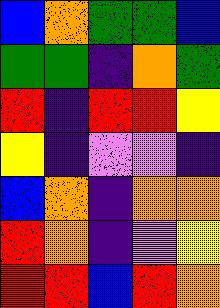[["blue", "orange", "green", "green", "blue"], ["green", "green", "indigo", "orange", "green"], ["red", "indigo", "red", "red", "yellow"], ["yellow", "indigo", "violet", "violet", "indigo"], ["blue", "orange", "indigo", "orange", "orange"], ["red", "orange", "indigo", "violet", "yellow"], ["red", "red", "blue", "red", "orange"]]